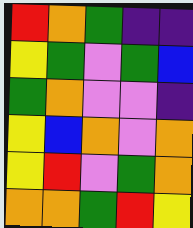[["red", "orange", "green", "indigo", "indigo"], ["yellow", "green", "violet", "green", "blue"], ["green", "orange", "violet", "violet", "indigo"], ["yellow", "blue", "orange", "violet", "orange"], ["yellow", "red", "violet", "green", "orange"], ["orange", "orange", "green", "red", "yellow"]]